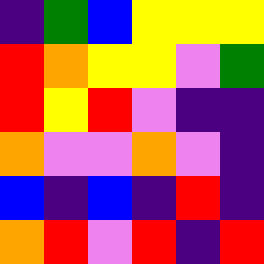[["indigo", "green", "blue", "yellow", "yellow", "yellow"], ["red", "orange", "yellow", "yellow", "violet", "green"], ["red", "yellow", "red", "violet", "indigo", "indigo"], ["orange", "violet", "violet", "orange", "violet", "indigo"], ["blue", "indigo", "blue", "indigo", "red", "indigo"], ["orange", "red", "violet", "red", "indigo", "red"]]